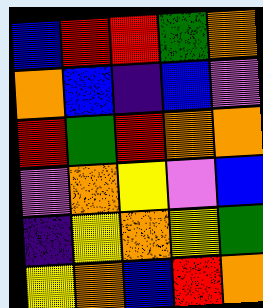[["blue", "red", "red", "green", "orange"], ["orange", "blue", "indigo", "blue", "violet"], ["red", "green", "red", "orange", "orange"], ["violet", "orange", "yellow", "violet", "blue"], ["indigo", "yellow", "orange", "yellow", "green"], ["yellow", "orange", "blue", "red", "orange"]]